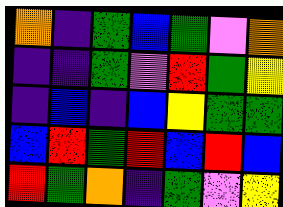[["orange", "indigo", "green", "blue", "green", "violet", "orange"], ["indigo", "indigo", "green", "violet", "red", "green", "yellow"], ["indigo", "blue", "indigo", "blue", "yellow", "green", "green"], ["blue", "red", "green", "red", "blue", "red", "blue"], ["red", "green", "orange", "indigo", "green", "violet", "yellow"]]